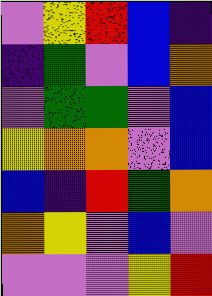[["violet", "yellow", "red", "blue", "indigo"], ["indigo", "green", "violet", "blue", "orange"], ["violet", "green", "green", "violet", "blue"], ["yellow", "orange", "orange", "violet", "blue"], ["blue", "indigo", "red", "green", "orange"], ["orange", "yellow", "violet", "blue", "violet"], ["violet", "violet", "violet", "yellow", "red"]]